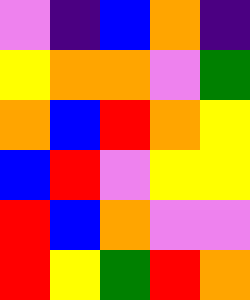[["violet", "indigo", "blue", "orange", "indigo"], ["yellow", "orange", "orange", "violet", "green"], ["orange", "blue", "red", "orange", "yellow"], ["blue", "red", "violet", "yellow", "yellow"], ["red", "blue", "orange", "violet", "violet"], ["red", "yellow", "green", "red", "orange"]]